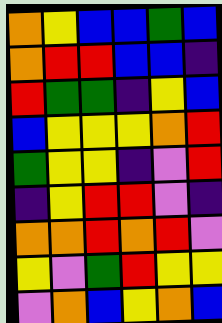[["orange", "yellow", "blue", "blue", "green", "blue"], ["orange", "red", "red", "blue", "blue", "indigo"], ["red", "green", "green", "indigo", "yellow", "blue"], ["blue", "yellow", "yellow", "yellow", "orange", "red"], ["green", "yellow", "yellow", "indigo", "violet", "red"], ["indigo", "yellow", "red", "red", "violet", "indigo"], ["orange", "orange", "red", "orange", "red", "violet"], ["yellow", "violet", "green", "red", "yellow", "yellow"], ["violet", "orange", "blue", "yellow", "orange", "blue"]]